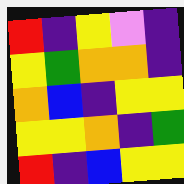[["red", "indigo", "yellow", "violet", "indigo"], ["yellow", "green", "orange", "orange", "indigo"], ["orange", "blue", "indigo", "yellow", "yellow"], ["yellow", "yellow", "orange", "indigo", "green"], ["red", "indigo", "blue", "yellow", "yellow"]]